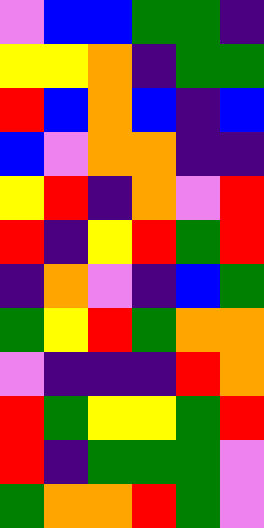[["violet", "blue", "blue", "green", "green", "indigo"], ["yellow", "yellow", "orange", "indigo", "green", "green"], ["red", "blue", "orange", "blue", "indigo", "blue"], ["blue", "violet", "orange", "orange", "indigo", "indigo"], ["yellow", "red", "indigo", "orange", "violet", "red"], ["red", "indigo", "yellow", "red", "green", "red"], ["indigo", "orange", "violet", "indigo", "blue", "green"], ["green", "yellow", "red", "green", "orange", "orange"], ["violet", "indigo", "indigo", "indigo", "red", "orange"], ["red", "green", "yellow", "yellow", "green", "red"], ["red", "indigo", "green", "green", "green", "violet"], ["green", "orange", "orange", "red", "green", "violet"]]